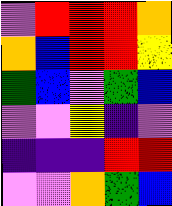[["violet", "red", "red", "red", "orange"], ["orange", "blue", "red", "red", "yellow"], ["green", "blue", "violet", "green", "blue"], ["violet", "violet", "yellow", "indigo", "violet"], ["indigo", "indigo", "indigo", "red", "red"], ["violet", "violet", "orange", "green", "blue"]]